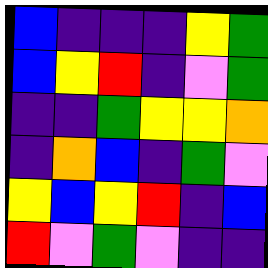[["blue", "indigo", "indigo", "indigo", "yellow", "green"], ["blue", "yellow", "red", "indigo", "violet", "green"], ["indigo", "indigo", "green", "yellow", "yellow", "orange"], ["indigo", "orange", "blue", "indigo", "green", "violet"], ["yellow", "blue", "yellow", "red", "indigo", "blue"], ["red", "violet", "green", "violet", "indigo", "indigo"]]